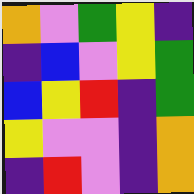[["orange", "violet", "green", "yellow", "indigo"], ["indigo", "blue", "violet", "yellow", "green"], ["blue", "yellow", "red", "indigo", "green"], ["yellow", "violet", "violet", "indigo", "orange"], ["indigo", "red", "violet", "indigo", "orange"]]